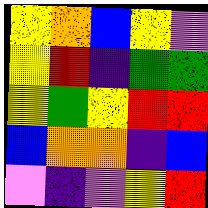[["yellow", "orange", "blue", "yellow", "violet"], ["yellow", "red", "indigo", "green", "green"], ["yellow", "green", "yellow", "red", "red"], ["blue", "orange", "orange", "indigo", "blue"], ["violet", "indigo", "violet", "yellow", "red"]]